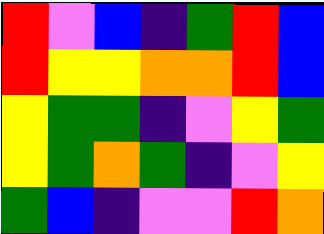[["red", "violet", "blue", "indigo", "green", "red", "blue"], ["red", "yellow", "yellow", "orange", "orange", "red", "blue"], ["yellow", "green", "green", "indigo", "violet", "yellow", "green"], ["yellow", "green", "orange", "green", "indigo", "violet", "yellow"], ["green", "blue", "indigo", "violet", "violet", "red", "orange"]]